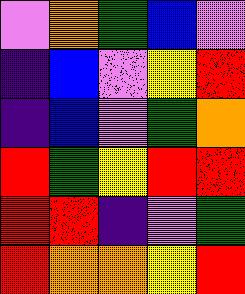[["violet", "orange", "green", "blue", "violet"], ["indigo", "blue", "violet", "yellow", "red"], ["indigo", "blue", "violet", "green", "orange"], ["red", "green", "yellow", "red", "red"], ["red", "red", "indigo", "violet", "green"], ["red", "orange", "orange", "yellow", "red"]]